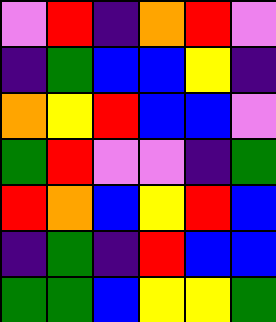[["violet", "red", "indigo", "orange", "red", "violet"], ["indigo", "green", "blue", "blue", "yellow", "indigo"], ["orange", "yellow", "red", "blue", "blue", "violet"], ["green", "red", "violet", "violet", "indigo", "green"], ["red", "orange", "blue", "yellow", "red", "blue"], ["indigo", "green", "indigo", "red", "blue", "blue"], ["green", "green", "blue", "yellow", "yellow", "green"]]